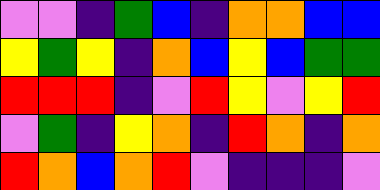[["violet", "violet", "indigo", "green", "blue", "indigo", "orange", "orange", "blue", "blue"], ["yellow", "green", "yellow", "indigo", "orange", "blue", "yellow", "blue", "green", "green"], ["red", "red", "red", "indigo", "violet", "red", "yellow", "violet", "yellow", "red"], ["violet", "green", "indigo", "yellow", "orange", "indigo", "red", "orange", "indigo", "orange"], ["red", "orange", "blue", "orange", "red", "violet", "indigo", "indigo", "indigo", "violet"]]